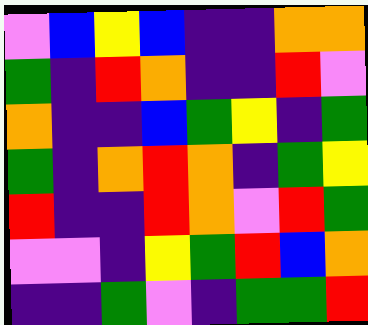[["violet", "blue", "yellow", "blue", "indigo", "indigo", "orange", "orange"], ["green", "indigo", "red", "orange", "indigo", "indigo", "red", "violet"], ["orange", "indigo", "indigo", "blue", "green", "yellow", "indigo", "green"], ["green", "indigo", "orange", "red", "orange", "indigo", "green", "yellow"], ["red", "indigo", "indigo", "red", "orange", "violet", "red", "green"], ["violet", "violet", "indigo", "yellow", "green", "red", "blue", "orange"], ["indigo", "indigo", "green", "violet", "indigo", "green", "green", "red"]]